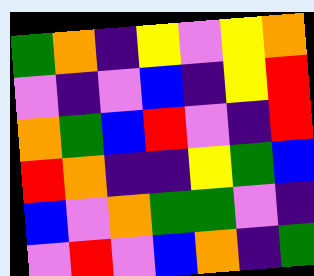[["green", "orange", "indigo", "yellow", "violet", "yellow", "orange"], ["violet", "indigo", "violet", "blue", "indigo", "yellow", "red"], ["orange", "green", "blue", "red", "violet", "indigo", "red"], ["red", "orange", "indigo", "indigo", "yellow", "green", "blue"], ["blue", "violet", "orange", "green", "green", "violet", "indigo"], ["violet", "red", "violet", "blue", "orange", "indigo", "green"]]